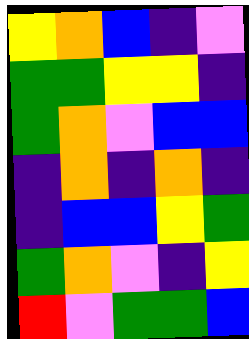[["yellow", "orange", "blue", "indigo", "violet"], ["green", "green", "yellow", "yellow", "indigo"], ["green", "orange", "violet", "blue", "blue"], ["indigo", "orange", "indigo", "orange", "indigo"], ["indigo", "blue", "blue", "yellow", "green"], ["green", "orange", "violet", "indigo", "yellow"], ["red", "violet", "green", "green", "blue"]]